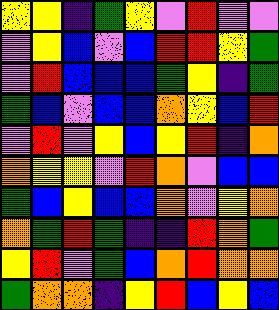[["yellow", "yellow", "indigo", "green", "yellow", "violet", "red", "violet", "violet"], ["violet", "yellow", "blue", "violet", "blue", "red", "red", "yellow", "green"], ["violet", "red", "blue", "blue", "blue", "green", "yellow", "indigo", "green"], ["green", "blue", "violet", "blue", "blue", "orange", "yellow", "blue", "red"], ["violet", "red", "violet", "yellow", "blue", "yellow", "red", "indigo", "orange"], ["orange", "yellow", "yellow", "violet", "red", "orange", "violet", "blue", "blue"], ["green", "blue", "yellow", "blue", "blue", "orange", "violet", "yellow", "orange"], ["orange", "green", "red", "green", "indigo", "indigo", "red", "orange", "green"], ["yellow", "red", "violet", "green", "blue", "orange", "red", "orange", "orange"], ["green", "orange", "orange", "indigo", "yellow", "red", "blue", "yellow", "blue"]]